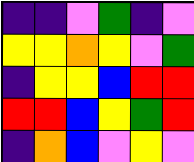[["indigo", "indigo", "violet", "green", "indigo", "violet"], ["yellow", "yellow", "orange", "yellow", "violet", "green"], ["indigo", "yellow", "yellow", "blue", "red", "red"], ["red", "red", "blue", "yellow", "green", "red"], ["indigo", "orange", "blue", "violet", "yellow", "violet"]]